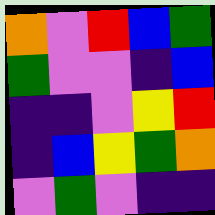[["orange", "violet", "red", "blue", "green"], ["green", "violet", "violet", "indigo", "blue"], ["indigo", "indigo", "violet", "yellow", "red"], ["indigo", "blue", "yellow", "green", "orange"], ["violet", "green", "violet", "indigo", "indigo"]]